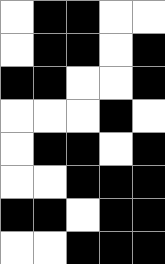[["white", "black", "black", "white", "white"], ["white", "black", "black", "white", "black"], ["black", "black", "white", "white", "black"], ["white", "white", "white", "black", "white"], ["white", "black", "black", "white", "black"], ["white", "white", "black", "black", "black"], ["black", "black", "white", "black", "black"], ["white", "white", "black", "black", "black"]]